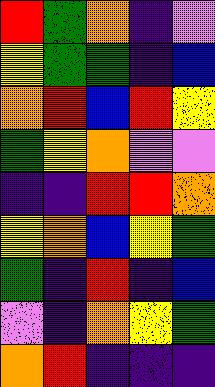[["red", "green", "orange", "indigo", "violet"], ["yellow", "green", "green", "indigo", "blue"], ["orange", "red", "blue", "red", "yellow"], ["green", "yellow", "orange", "violet", "violet"], ["indigo", "indigo", "red", "red", "orange"], ["yellow", "orange", "blue", "yellow", "green"], ["green", "indigo", "red", "indigo", "blue"], ["violet", "indigo", "orange", "yellow", "green"], ["orange", "red", "indigo", "indigo", "indigo"]]